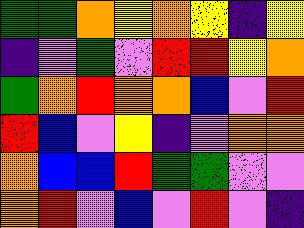[["green", "green", "orange", "yellow", "orange", "yellow", "indigo", "yellow"], ["indigo", "violet", "green", "violet", "red", "red", "yellow", "orange"], ["green", "orange", "red", "orange", "orange", "blue", "violet", "red"], ["red", "blue", "violet", "yellow", "indigo", "violet", "orange", "orange"], ["orange", "blue", "blue", "red", "green", "green", "violet", "violet"], ["orange", "red", "violet", "blue", "violet", "red", "violet", "indigo"]]